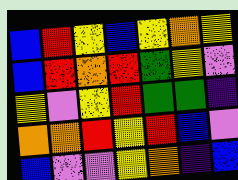[["blue", "red", "yellow", "blue", "yellow", "orange", "yellow"], ["blue", "red", "orange", "red", "green", "yellow", "violet"], ["yellow", "violet", "yellow", "red", "green", "green", "indigo"], ["orange", "orange", "red", "yellow", "red", "blue", "violet"], ["blue", "violet", "violet", "yellow", "orange", "indigo", "blue"]]